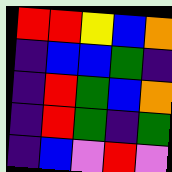[["red", "red", "yellow", "blue", "orange"], ["indigo", "blue", "blue", "green", "indigo"], ["indigo", "red", "green", "blue", "orange"], ["indigo", "red", "green", "indigo", "green"], ["indigo", "blue", "violet", "red", "violet"]]